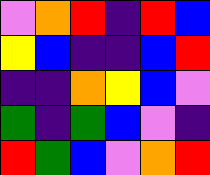[["violet", "orange", "red", "indigo", "red", "blue"], ["yellow", "blue", "indigo", "indigo", "blue", "red"], ["indigo", "indigo", "orange", "yellow", "blue", "violet"], ["green", "indigo", "green", "blue", "violet", "indigo"], ["red", "green", "blue", "violet", "orange", "red"]]